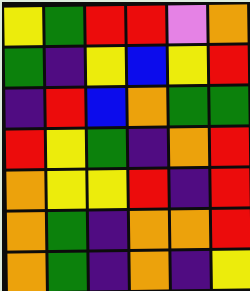[["yellow", "green", "red", "red", "violet", "orange"], ["green", "indigo", "yellow", "blue", "yellow", "red"], ["indigo", "red", "blue", "orange", "green", "green"], ["red", "yellow", "green", "indigo", "orange", "red"], ["orange", "yellow", "yellow", "red", "indigo", "red"], ["orange", "green", "indigo", "orange", "orange", "red"], ["orange", "green", "indigo", "orange", "indigo", "yellow"]]